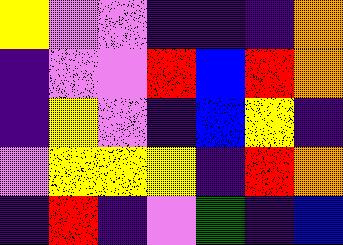[["yellow", "violet", "violet", "indigo", "indigo", "indigo", "orange"], ["indigo", "violet", "violet", "red", "blue", "red", "orange"], ["indigo", "yellow", "violet", "indigo", "blue", "yellow", "indigo"], ["violet", "yellow", "yellow", "yellow", "indigo", "red", "orange"], ["indigo", "red", "indigo", "violet", "green", "indigo", "blue"]]